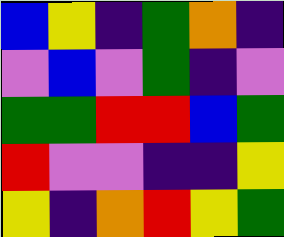[["blue", "yellow", "indigo", "green", "orange", "indigo"], ["violet", "blue", "violet", "green", "indigo", "violet"], ["green", "green", "red", "red", "blue", "green"], ["red", "violet", "violet", "indigo", "indigo", "yellow"], ["yellow", "indigo", "orange", "red", "yellow", "green"]]